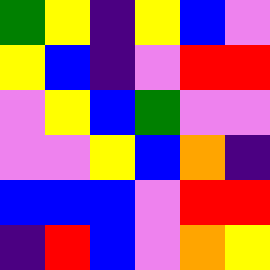[["green", "yellow", "indigo", "yellow", "blue", "violet"], ["yellow", "blue", "indigo", "violet", "red", "red"], ["violet", "yellow", "blue", "green", "violet", "violet"], ["violet", "violet", "yellow", "blue", "orange", "indigo"], ["blue", "blue", "blue", "violet", "red", "red"], ["indigo", "red", "blue", "violet", "orange", "yellow"]]